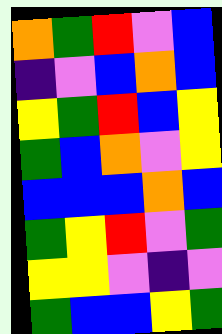[["orange", "green", "red", "violet", "blue"], ["indigo", "violet", "blue", "orange", "blue"], ["yellow", "green", "red", "blue", "yellow"], ["green", "blue", "orange", "violet", "yellow"], ["blue", "blue", "blue", "orange", "blue"], ["green", "yellow", "red", "violet", "green"], ["yellow", "yellow", "violet", "indigo", "violet"], ["green", "blue", "blue", "yellow", "green"]]